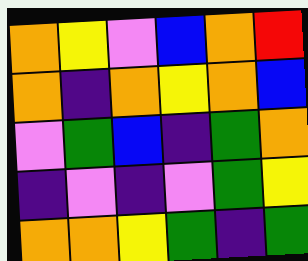[["orange", "yellow", "violet", "blue", "orange", "red"], ["orange", "indigo", "orange", "yellow", "orange", "blue"], ["violet", "green", "blue", "indigo", "green", "orange"], ["indigo", "violet", "indigo", "violet", "green", "yellow"], ["orange", "orange", "yellow", "green", "indigo", "green"]]